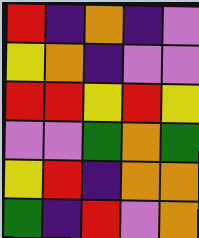[["red", "indigo", "orange", "indigo", "violet"], ["yellow", "orange", "indigo", "violet", "violet"], ["red", "red", "yellow", "red", "yellow"], ["violet", "violet", "green", "orange", "green"], ["yellow", "red", "indigo", "orange", "orange"], ["green", "indigo", "red", "violet", "orange"]]